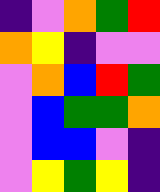[["indigo", "violet", "orange", "green", "red"], ["orange", "yellow", "indigo", "violet", "violet"], ["violet", "orange", "blue", "red", "green"], ["violet", "blue", "green", "green", "orange"], ["violet", "blue", "blue", "violet", "indigo"], ["violet", "yellow", "green", "yellow", "indigo"]]